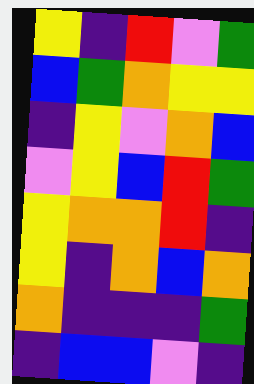[["yellow", "indigo", "red", "violet", "green"], ["blue", "green", "orange", "yellow", "yellow"], ["indigo", "yellow", "violet", "orange", "blue"], ["violet", "yellow", "blue", "red", "green"], ["yellow", "orange", "orange", "red", "indigo"], ["yellow", "indigo", "orange", "blue", "orange"], ["orange", "indigo", "indigo", "indigo", "green"], ["indigo", "blue", "blue", "violet", "indigo"]]